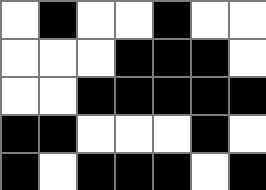[["white", "black", "white", "white", "black", "white", "white"], ["white", "white", "white", "black", "black", "black", "white"], ["white", "white", "black", "black", "black", "black", "black"], ["black", "black", "white", "white", "white", "black", "white"], ["black", "white", "black", "black", "black", "white", "black"]]